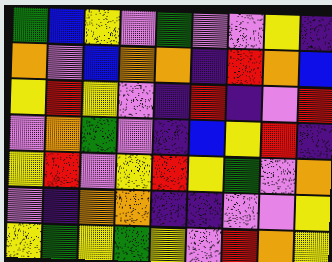[["green", "blue", "yellow", "violet", "green", "violet", "violet", "yellow", "indigo"], ["orange", "violet", "blue", "orange", "orange", "indigo", "red", "orange", "blue"], ["yellow", "red", "yellow", "violet", "indigo", "red", "indigo", "violet", "red"], ["violet", "orange", "green", "violet", "indigo", "blue", "yellow", "red", "indigo"], ["yellow", "red", "violet", "yellow", "red", "yellow", "green", "violet", "orange"], ["violet", "indigo", "orange", "orange", "indigo", "indigo", "violet", "violet", "yellow"], ["yellow", "green", "yellow", "green", "yellow", "violet", "red", "orange", "yellow"]]